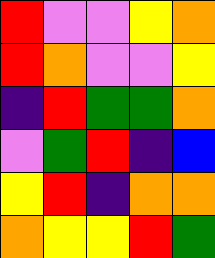[["red", "violet", "violet", "yellow", "orange"], ["red", "orange", "violet", "violet", "yellow"], ["indigo", "red", "green", "green", "orange"], ["violet", "green", "red", "indigo", "blue"], ["yellow", "red", "indigo", "orange", "orange"], ["orange", "yellow", "yellow", "red", "green"]]